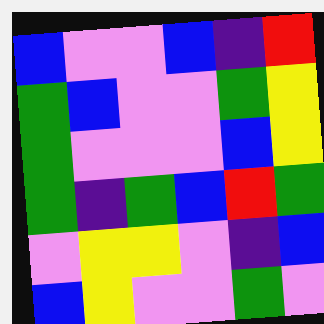[["blue", "violet", "violet", "blue", "indigo", "red"], ["green", "blue", "violet", "violet", "green", "yellow"], ["green", "violet", "violet", "violet", "blue", "yellow"], ["green", "indigo", "green", "blue", "red", "green"], ["violet", "yellow", "yellow", "violet", "indigo", "blue"], ["blue", "yellow", "violet", "violet", "green", "violet"]]